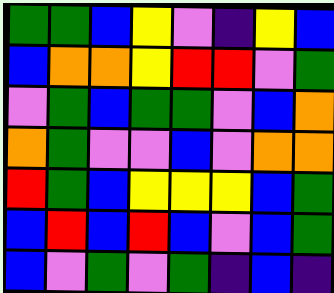[["green", "green", "blue", "yellow", "violet", "indigo", "yellow", "blue"], ["blue", "orange", "orange", "yellow", "red", "red", "violet", "green"], ["violet", "green", "blue", "green", "green", "violet", "blue", "orange"], ["orange", "green", "violet", "violet", "blue", "violet", "orange", "orange"], ["red", "green", "blue", "yellow", "yellow", "yellow", "blue", "green"], ["blue", "red", "blue", "red", "blue", "violet", "blue", "green"], ["blue", "violet", "green", "violet", "green", "indigo", "blue", "indigo"]]